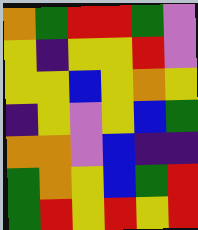[["orange", "green", "red", "red", "green", "violet"], ["yellow", "indigo", "yellow", "yellow", "red", "violet"], ["yellow", "yellow", "blue", "yellow", "orange", "yellow"], ["indigo", "yellow", "violet", "yellow", "blue", "green"], ["orange", "orange", "violet", "blue", "indigo", "indigo"], ["green", "orange", "yellow", "blue", "green", "red"], ["green", "red", "yellow", "red", "yellow", "red"]]